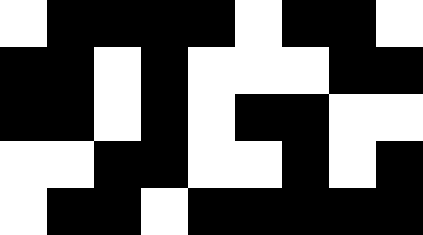[["white", "black", "black", "black", "black", "white", "black", "black", "white"], ["black", "black", "white", "black", "white", "white", "white", "black", "black"], ["black", "black", "white", "black", "white", "black", "black", "white", "white"], ["white", "white", "black", "black", "white", "white", "black", "white", "black"], ["white", "black", "black", "white", "black", "black", "black", "black", "black"]]